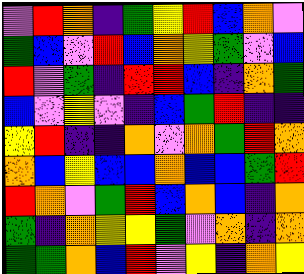[["violet", "red", "orange", "indigo", "green", "yellow", "red", "blue", "orange", "violet"], ["green", "blue", "violet", "red", "blue", "orange", "yellow", "green", "violet", "blue"], ["red", "violet", "green", "indigo", "red", "red", "blue", "indigo", "orange", "green"], ["blue", "violet", "yellow", "violet", "indigo", "blue", "green", "red", "indigo", "indigo"], ["yellow", "red", "indigo", "indigo", "orange", "violet", "orange", "green", "red", "orange"], ["orange", "blue", "yellow", "blue", "blue", "orange", "blue", "blue", "green", "red"], ["red", "orange", "violet", "green", "red", "blue", "orange", "blue", "indigo", "orange"], ["green", "indigo", "orange", "yellow", "yellow", "green", "violet", "orange", "indigo", "orange"], ["green", "green", "orange", "blue", "red", "violet", "yellow", "indigo", "orange", "yellow"]]